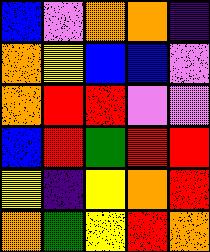[["blue", "violet", "orange", "orange", "indigo"], ["orange", "yellow", "blue", "blue", "violet"], ["orange", "red", "red", "violet", "violet"], ["blue", "red", "green", "red", "red"], ["yellow", "indigo", "yellow", "orange", "red"], ["orange", "green", "yellow", "red", "orange"]]